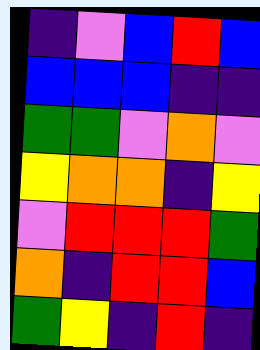[["indigo", "violet", "blue", "red", "blue"], ["blue", "blue", "blue", "indigo", "indigo"], ["green", "green", "violet", "orange", "violet"], ["yellow", "orange", "orange", "indigo", "yellow"], ["violet", "red", "red", "red", "green"], ["orange", "indigo", "red", "red", "blue"], ["green", "yellow", "indigo", "red", "indigo"]]